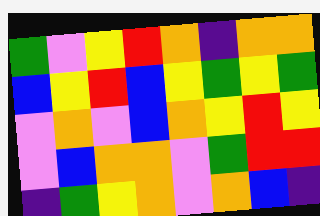[["green", "violet", "yellow", "red", "orange", "indigo", "orange", "orange"], ["blue", "yellow", "red", "blue", "yellow", "green", "yellow", "green"], ["violet", "orange", "violet", "blue", "orange", "yellow", "red", "yellow"], ["violet", "blue", "orange", "orange", "violet", "green", "red", "red"], ["indigo", "green", "yellow", "orange", "violet", "orange", "blue", "indigo"]]